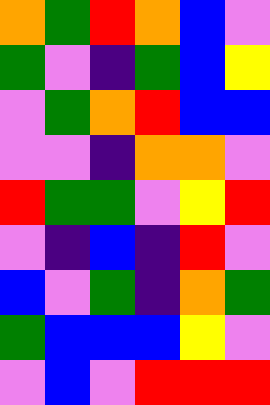[["orange", "green", "red", "orange", "blue", "violet"], ["green", "violet", "indigo", "green", "blue", "yellow"], ["violet", "green", "orange", "red", "blue", "blue"], ["violet", "violet", "indigo", "orange", "orange", "violet"], ["red", "green", "green", "violet", "yellow", "red"], ["violet", "indigo", "blue", "indigo", "red", "violet"], ["blue", "violet", "green", "indigo", "orange", "green"], ["green", "blue", "blue", "blue", "yellow", "violet"], ["violet", "blue", "violet", "red", "red", "red"]]